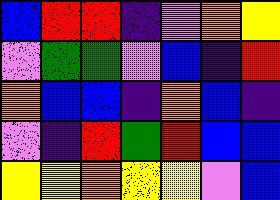[["blue", "red", "red", "indigo", "violet", "orange", "yellow"], ["violet", "green", "green", "violet", "blue", "indigo", "red"], ["orange", "blue", "blue", "indigo", "orange", "blue", "indigo"], ["violet", "indigo", "red", "green", "red", "blue", "blue"], ["yellow", "yellow", "orange", "yellow", "yellow", "violet", "blue"]]